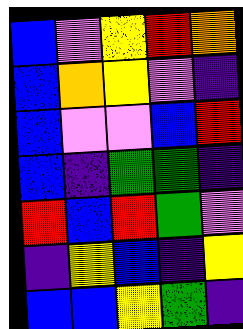[["blue", "violet", "yellow", "red", "orange"], ["blue", "orange", "yellow", "violet", "indigo"], ["blue", "violet", "violet", "blue", "red"], ["blue", "indigo", "green", "green", "indigo"], ["red", "blue", "red", "green", "violet"], ["indigo", "yellow", "blue", "indigo", "yellow"], ["blue", "blue", "yellow", "green", "indigo"]]